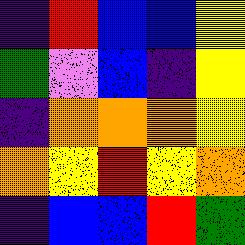[["indigo", "red", "blue", "blue", "yellow"], ["green", "violet", "blue", "indigo", "yellow"], ["indigo", "orange", "orange", "orange", "yellow"], ["orange", "yellow", "red", "yellow", "orange"], ["indigo", "blue", "blue", "red", "green"]]